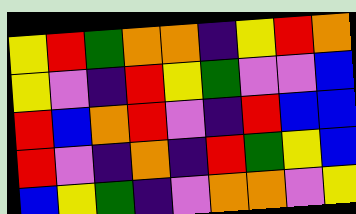[["yellow", "red", "green", "orange", "orange", "indigo", "yellow", "red", "orange"], ["yellow", "violet", "indigo", "red", "yellow", "green", "violet", "violet", "blue"], ["red", "blue", "orange", "red", "violet", "indigo", "red", "blue", "blue"], ["red", "violet", "indigo", "orange", "indigo", "red", "green", "yellow", "blue"], ["blue", "yellow", "green", "indigo", "violet", "orange", "orange", "violet", "yellow"]]